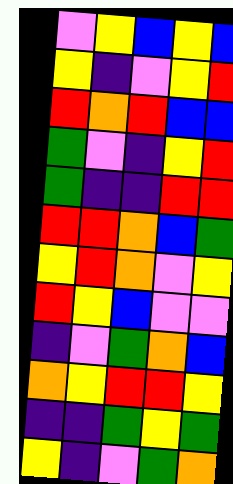[["violet", "yellow", "blue", "yellow", "blue"], ["yellow", "indigo", "violet", "yellow", "red"], ["red", "orange", "red", "blue", "blue"], ["green", "violet", "indigo", "yellow", "red"], ["green", "indigo", "indigo", "red", "red"], ["red", "red", "orange", "blue", "green"], ["yellow", "red", "orange", "violet", "yellow"], ["red", "yellow", "blue", "violet", "violet"], ["indigo", "violet", "green", "orange", "blue"], ["orange", "yellow", "red", "red", "yellow"], ["indigo", "indigo", "green", "yellow", "green"], ["yellow", "indigo", "violet", "green", "orange"]]